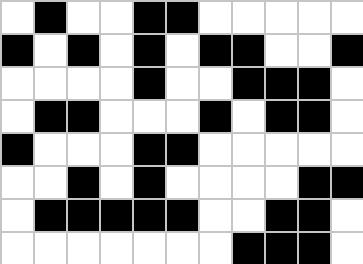[["white", "black", "white", "white", "black", "black", "white", "white", "white", "white", "white"], ["black", "white", "black", "white", "black", "white", "black", "black", "white", "white", "black"], ["white", "white", "white", "white", "black", "white", "white", "black", "black", "black", "white"], ["white", "black", "black", "white", "white", "white", "black", "white", "black", "black", "white"], ["black", "white", "white", "white", "black", "black", "white", "white", "white", "white", "white"], ["white", "white", "black", "white", "black", "white", "white", "white", "white", "black", "black"], ["white", "black", "black", "black", "black", "black", "white", "white", "black", "black", "white"], ["white", "white", "white", "white", "white", "white", "white", "black", "black", "black", "white"]]